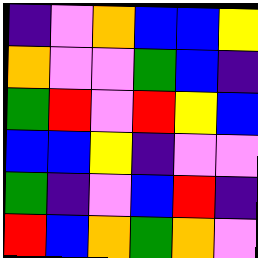[["indigo", "violet", "orange", "blue", "blue", "yellow"], ["orange", "violet", "violet", "green", "blue", "indigo"], ["green", "red", "violet", "red", "yellow", "blue"], ["blue", "blue", "yellow", "indigo", "violet", "violet"], ["green", "indigo", "violet", "blue", "red", "indigo"], ["red", "blue", "orange", "green", "orange", "violet"]]